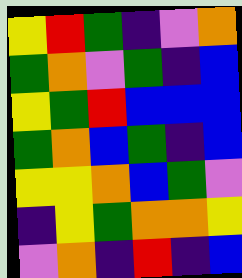[["yellow", "red", "green", "indigo", "violet", "orange"], ["green", "orange", "violet", "green", "indigo", "blue"], ["yellow", "green", "red", "blue", "blue", "blue"], ["green", "orange", "blue", "green", "indigo", "blue"], ["yellow", "yellow", "orange", "blue", "green", "violet"], ["indigo", "yellow", "green", "orange", "orange", "yellow"], ["violet", "orange", "indigo", "red", "indigo", "blue"]]